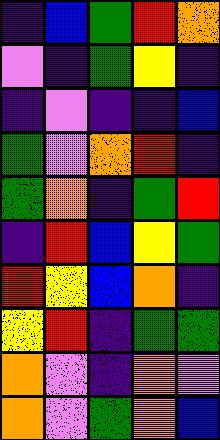[["indigo", "blue", "green", "red", "orange"], ["violet", "indigo", "green", "yellow", "indigo"], ["indigo", "violet", "indigo", "indigo", "blue"], ["green", "violet", "orange", "red", "indigo"], ["green", "orange", "indigo", "green", "red"], ["indigo", "red", "blue", "yellow", "green"], ["red", "yellow", "blue", "orange", "indigo"], ["yellow", "red", "indigo", "green", "green"], ["orange", "violet", "indigo", "orange", "violet"], ["orange", "violet", "green", "orange", "blue"]]